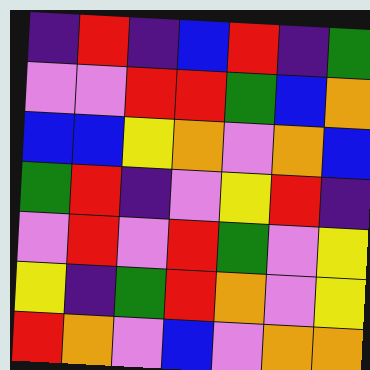[["indigo", "red", "indigo", "blue", "red", "indigo", "green"], ["violet", "violet", "red", "red", "green", "blue", "orange"], ["blue", "blue", "yellow", "orange", "violet", "orange", "blue"], ["green", "red", "indigo", "violet", "yellow", "red", "indigo"], ["violet", "red", "violet", "red", "green", "violet", "yellow"], ["yellow", "indigo", "green", "red", "orange", "violet", "yellow"], ["red", "orange", "violet", "blue", "violet", "orange", "orange"]]